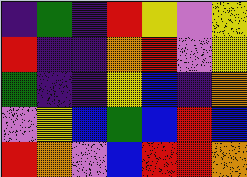[["indigo", "green", "indigo", "red", "yellow", "violet", "yellow"], ["red", "indigo", "indigo", "orange", "red", "violet", "yellow"], ["green", "indigo", "indigo", "yellow", "blue", "indigo", "orange"], ["violet", "yellow", "blue", "green", "blue", "red", "blue"], ["red", "orange", "violet", "blue", "red", "red", "orange"]]